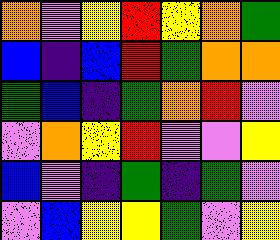[["orange", "violet", "yellow", "red", "yellow", "orange", "green"], ["blue", "indigo", "blue", "red", "green", "orange", "orange"], ["green", "blue", "indigo", "green", "orange", "red", "violet"], ["violet", "orange", "yellow", "red", "violet", "violet", "yellow"], ["blue", "violet", "indigo", "green", "indigo", "green", "violet"], ["violet", "blue", "yellow", "yellow", "green", "violet", "yellow"]]